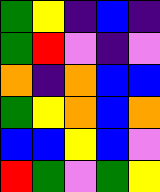[["green", "yellow", "indigo", "blue", "indigo"], ["green", "red", "violet", "indigo", "violet"], ["orange", "indigo", "orange", "blue", "blue"], ["green", "yellow", "orange", "blue", "orange"], ["blue", "blue", "yellow", "blue", "violet"], ["red", "green", "violet", "green", "yellow"]]